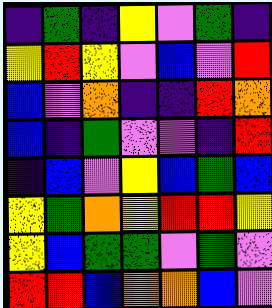[["indigo", "green", "indigo", "yellow", "violet", "green", "indigo"], ["yellow", "red", "yellow", "violet", "blue", "violet", "red"], ["blue", "violet", "orange", "indigo", "indigo", "red", "orange"], ["blue", "indigo", "green", "violet", "violet", "indigo", "red"], ["indigo", "blue", "violet", "yellow", "blue", "green", "blue"], ["yellow", "green", "orange", "yellow", "red", "red", "yellow"], ["yellow", "blue", "green", "green", "violet", "green", "violet"], ["red", "red", "blue", "orange", "orange", "blue", "violet"]]